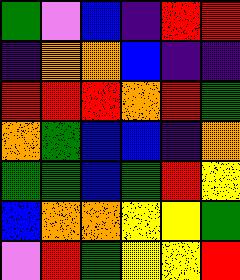[["green", "violet", "blue", "indigo", "red", "red"], ["indigo", "orange", "orange", "blue", "indigo", "indigo"], ["red", "red", "red", "orange", "red", "green"], ["orange", "green", "blue", "blue", "indigo", "orange"], ["green", "green", "blue", "green", "red", "yellow"], ["blue", "orange", "orange", "yellow", "yellow", "green"], ["violet", "red", "green", "yellow", "yellow", "red"]]